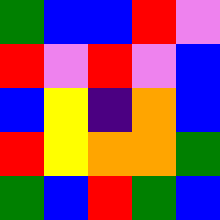[["green", "blue", "blue", "red", "violet"], ["red", "violet", "red", "violet", "blue"], ["blue", "yellow", "indigo", "orange", "blue"], ["red", "yellow", "orange", "orange", "green"], ["green", "blue", "red", "green", "blue"]]